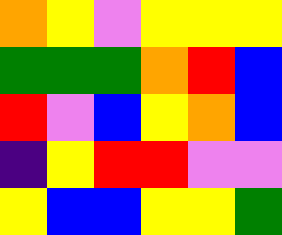[["orange", "yellow", "violet", "yellow", "yellow", "yellow"], ["green", "green", "green", "orange", "red", "blue"], ["red", "violet", "blue", "yellow", "orange", "blue"], ["indigo", "yellow", "red", "red", "violet", "violet"], ["yellow", "blue", "blue", "yellow", "yellow", "green"]]